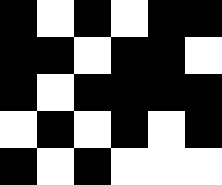[["black", "white", "black", "white", "black", "black"], ["black", "black", "white", "black", "black", "white"], ["black", "white", "black", "black", "black", "black"], ["white", "black", "white", "black", "white", "black"], ["black", "white", "black", "white", "white", "white"]]